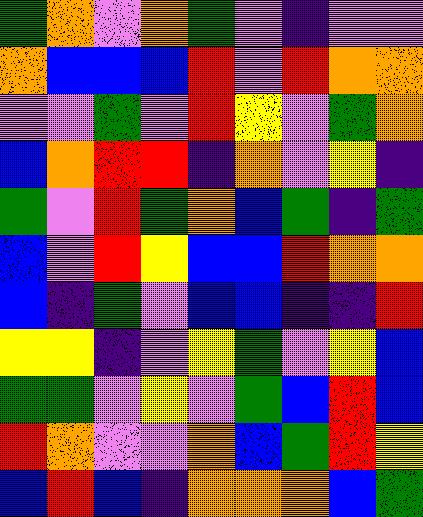[["green", "orange", "violet", "orange", "green", "violet", "indigo", "violet", "violet"], ["orange", "blue", "blue", "blue", "red", "violet", "red", "orange", "orange"], ["violet", "violet", "green", "violet", "red", "yellow", "violet", "green", "orange"], ["blue", "orange", "red", "red", "indigo", "orange", "violet", "yellow", "indigo"], ["green", "violet", "red", "green", "orange", "blue", "green", "indigo", "green"], ["blue", "violet", "red", "yellow", "blue", "blue", "red", "orange", "orange"], ["blue", "indigo", "green", "violet", "blue", "blue", "indigo", "indigo", "red"], ["yellow", "yellow", "indigo", "violet", "yellow", "green", "violet", "yellow", "blue"], ["green", "green", "violet", "yellow", "violet", "green", "blue", "red", "blue"], ["red", "orange", "violet", "violet", "orange", "blue", "green", "red", "yellow"], ["blue", "red", "blue", "indigo", "orange", "orange", "orange", "blue", "green"]]